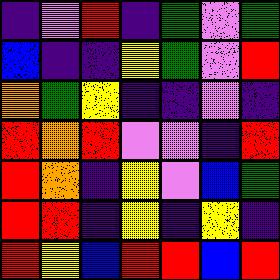[["indigo", "violet", "red", "indigo", "green", "violet", "green"], ["blue", "indigo", "indigo", "yellow", "green", "violet", "red"], ["orange", "green", "yellow", "indigo", "indigo", "violet", "indigo"], ["red", "orange", "red", "violet", "violet", "indigo", "red"], ["red", "orange", "indigo", "yellow", "violet", "blue", "green"], ["red", "red", "indigo", "yellow", "indigo", "yellow", "indigo"], ["red", "yellow", "blue", "red", "red", "blue", "red"]]